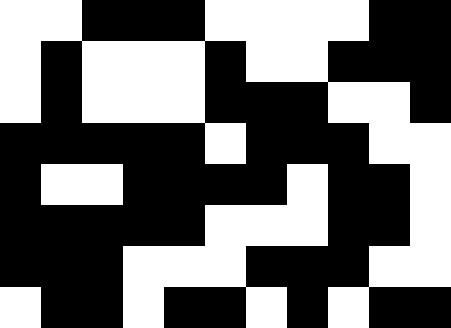[["white", "white", "black", "black", "black", "white", "white", "white", "white", "black", "black"], ["white", "black", "white", "white", "white", "black", "white", "white", "black", "black", "black"], ["white", "black", "white", "white", "white", "black", "black", "black", "white", "white", "black"], ["black", "black", "black", "black", "black", "white", "black", "black", "black", "white", "white"], ["black", "white", "white", "black", "black", "black", "black", "white", "black", "black", "white"], ["black", "black", "black", "black", "black", "white", "white", "white", "black", "black", "white"], ["black", "black", "black", "white", "white", "white", "black", "black", "black", "white", "white"], ["white", "black", "black", "white", "black", "black", "white", "black", "white", "black", "black"]]